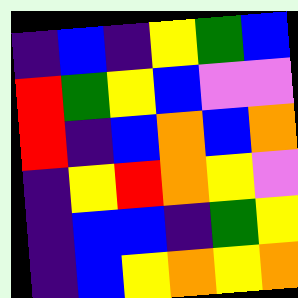[["indigo", "blue", "indigo", "yellow", "green", "blue"], ["red", "green", "yellow", "blue", "violet", "violet"], ["red", "indigo", "blue", "orange", "blue", "orange"], ["indigo", "yellow", "red", "orange", "yellow", "violet"], ["indigo", "blue", "blue", "indigo", "green", "yellow"], ["indigo", "blue", "yellow", "orange", "yellow", "orange"]]